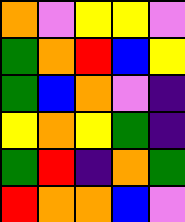[["orange", "violet", "yellow", "yellow", "violet"], ["green", "orange", "red", "blue", "yellow"], ["green", "blue", "orange", "violet", "indigo"], ["yellow", "orange", "yellow", "green", "indigo"], ["green", "red", "indigo", "orange", "green"], ["red", "orange", "orange", "blue", "violet"]]